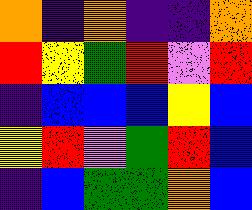[["orange", "indigo", "orange", "indigo", "indigo", "orange"], ["red", "yellow", "green", "red", "violet", "red"], ["indigo", "blue", "blue", "blue", "yellow", "blue"], ["yellow", "red", "violet", "green", "red", "blue"], ["indigo", "blue", "green", "green", "orange", "blue"]]